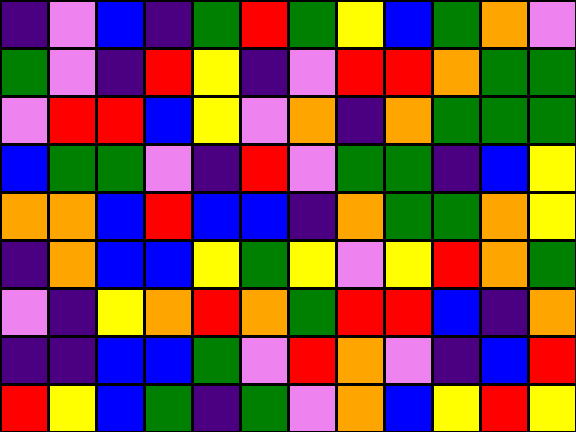[["indigo", "violet", "blue", "indigo", "green", "red", "green", "yellow", "blue", "green", "orange", "violet"], ["green", "violet", "indigo", "red", "yellow", "indigo", "violet", "red", "red", "orange", "green", "green"], ["violet", "red", "red", "blue", "yellow", "violet", "orange", "indigo", "orange", "green", "green", "green"], ["blue", "green", "green", "violet", "indigo", "red", "violet", "green", "green", "indigo", "blue", "yellow"], ["orange", "orange", "blue", "red", "blue", "blue", "indigo", "orange", "green", "green", "orange", "yellow"], ["indigo", "orange", "blue", "blue", "yellow", "green", "yellow", "violet", "yellow", "red", "orange", "green"], ["violet", "indigo", "yellow", "orange", "red", "orange", "green", "red", "red", "blue", "indigo", "orange"], ["indigo", "indigo", "blue", "blue", "green", "violet", "red", "orange", "violet", "indigo", "blue", "red"], ["red", "yellow", "blue", "green", "indigo", "green", "violet", "orange", "blue", "yellow", "red", "yellow"]]